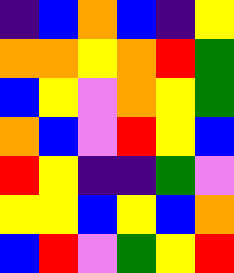[["indigo", "blue", "orange", "blue", "indigo", "yellow"], ["orange", "orange", "yellow", "orange", "red", "green"], ["blue", "yellow", "violet", "orange", "yellow", "green"], ["orange", "blue", "violet", "red", "yellow", "blue"], ["red", "yellow", "indigo", "indigo", "green", "violet"], ["yellow", "yellow", "blue", "yellow", "blue", "orange"], ["blue", "red", "violet", "green", "yellow", "red"]]